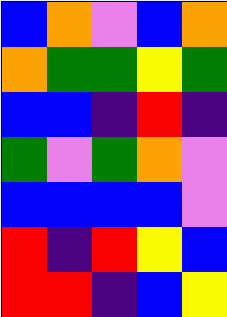[["blue", "orange", "violet", "blue", "orange"], ["orange", "green", "green", "yellow", "green"], ["blue", "blue", "indigo", "red", "indigo"], ["green", "violet", "green", "orange", "violet"], ["blue", "blue", "blue", "blue", "violet"], ["red", "indigo", "red", "yellow", "blue"], ["red", "red", "indigo", "blue", "yellow"]]